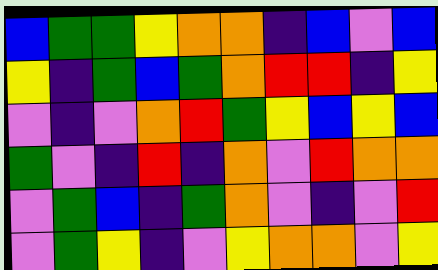[["blue", "green", "green", "yellow", "orange", "orange", "indigo", "blue", "violet", "blue"], ["yellow", "indigo", "green", "blue", "green", "orange", "red", "red", "indigo", "yellow"], ["violet", "indigo", "violet", "orange", "red", "green", "yellow", "blue", "yellow", "blue"], ["green", "violet", "indigo", "red", "indigo", "orange", "violet", "red", "orange", "orange"], ["violet", "green", "blue", "indigo", "green", "orange", "violet", "indigo", "violet", "red"], ["violet", "green", "yellow", "indigo", "violet", "yellow", "orange", "orange", "violet", "yellow"]]